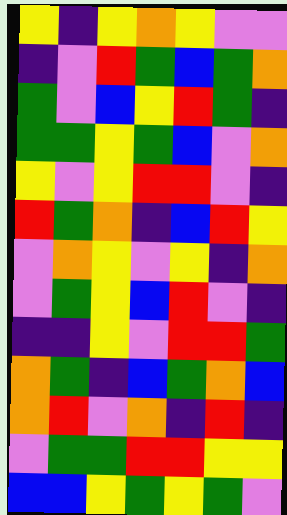[["yellow", "indigo", "yellow", "orange", "yellow", "violet", "violet"], ["indigo", "violet", "red", "green", "blue", "green", "orange"], ["green", "violet", "blue", "yellow", "red", "green", "indigo"], ["green", "green", "yellow", "green", "blue", "violet", "orange"], ["yellow", "violet", "yellow", "red", "red", "violet", "indigo"], ["red", "green", "orange", "indigo", "blue", "red", "yellow"], ["violet", "orange", "yellow", "violet", "yellow", "indigo", "orange"], ["violet", "green", "yellow", "blue", "red", "violet", "indigo"], ["indigo", "indigo", "yellow", "violet", "red", "red", "green"], ["orange", "green", "indigo", "blue", "green", "orange", "blue"], ["orange", "red", "violet", "orange", "indigo", "red", "indigo"], ["violet", "green", "green", "red", "red", "yellow", "yellow"], ["blue", "blue", "yellow", "green", "yellow", "green", "violet"]]